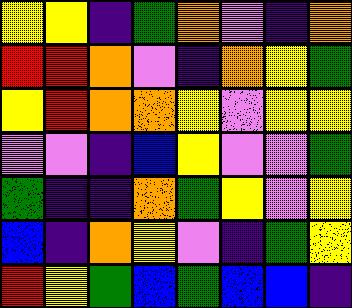[["yellow", "yellow", "indigo", "green", "orange", "violet", "indigo", "orange"], ["red", "red", "orange", "violet", "indigo", "orange", "yellow", "green"], ["yellow", "red", "orange", "orange", "yellow", "violet", "yellow", "yellow"], ["violet", "violet", "indigo", "blue", "yellow", "violet", "violet", "green"], ["green", "indigo", "indigo", "orange", "green", "yellow", "violet", "yellow"], ["blue", "indigo", "orange", "yellow", "violet", "indigo", "green", "yellow"], ["red", "yellow", "green", "blue", "green", "blue", "blue", "indigo"]]